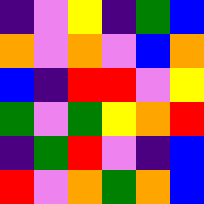[["indigo", "violet", "yellow", "indigo", "green", "blue"], ["orange", "violet", "orange", "violet", "blue", "orange"], ["blue", "indigo", "red", "red", "violet", "yellow"], ["green", "violet", "green", "yellow", "orange", "red"], ["indigo", "green", "red", "violet", "indigo", "blue"], ["red", "violet", "orange", "green", "orange", "blue"]]